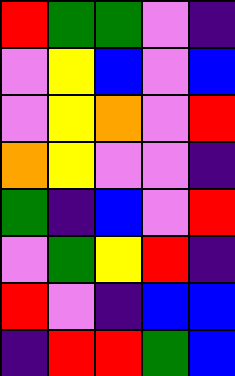[["red", "green", "green", "violet", "indigo"], ["violet", "yellow", "blue", "violet", "blue"], ["violet", "yellow", "orange", "violet", "red"], ["orange", "yellow", "violet", "violet", "indigo"], ["green", "indigo", "blue", "violet", "red"], ["violet", "green", "yellow", "red", "indigo"], ["red", "violet", "indigo", "blue", "blue"], ["indigo", "red", "red", "green", "blue"]]